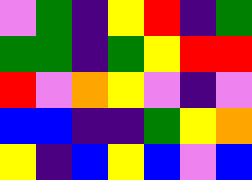[["violet", "green", "indigo", "yellow", "red", "indigo", "green"], ["green", "green", "indigo", "green", "yellow", "red", "red"], ["red", "violet", "orange", "yellow", "violet", "indigo", "violet"], ["blue", "blue", "indigo", "indigo", "green", "yellow", "orange"], ["yellow", "indigo", "blue", "yellow", "blue", "violet", "blue"]]